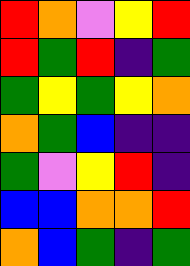[["red", "orange", "violet", "yellow", "red"], ["red", "green", "red", "indigo", "green"], ["green", "yellow", "green", "yellow", "orange"], ["orange", "green", "blue", "indigo", "indigo"], ["green", "violet", "yellow", "red", "indigo"], ["blue", "blue", "orange", "orange", "red"], ["orange", "blue", "green", "indigo", "green"]]